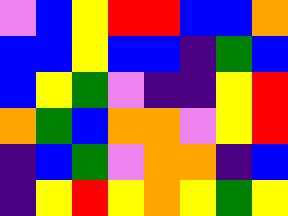[["violet", "blue", "yellow", "red", "red", "blue", "blue", "orange"], ["blue", "blue", "yellow", "blue", "blue", "indigo", "green", "blue"], ["blue", "yellow", "green", "violet", "indigo", "indigo", "yellow", "red"], ["orange", "green", "blue", "orange", "orange", "violet", "yellow", "red"], ["indigo", "blue", "green", "violet", "orange", "orange", "indigo", "blue"], ["indigo", "yellow", "red", "yellow", "orange", "yellow", "green", "yellow"]]